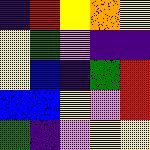[["indigo", "red", "yellow", "orange", "yellow"], ["yellow", "green", "violet", "indigo", "indigo"], ["yellow", "blue", "indigo", "green", "red"], ["blue", "blue", "yellow", "violet", "red"], ["green", "indigo", "violet", "yellow", "yellow"]]